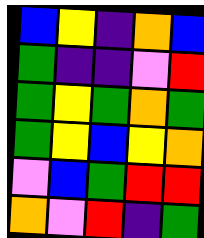[["blue", "yellow", "indigo", "orange", "blue"], ["green", "indigo", "indigo", "violet", "red"], ["green", "yellow", "green", "orange", "green"], ["green", "yellow", "blue", "yellow", "orange"], ["violet", "blue", "green", "red", "red"], ["orange", "violet", "red", "indigo", "green"]]